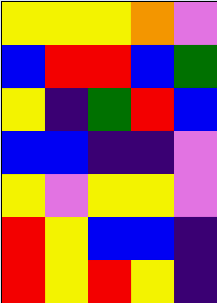[["yellow", "yellow", "yellow", "orange", "violet"], ["blue", "red", "red", "blue", "green"], ["yellow", "indigo", "green", "red", "blue"], ["blue", "blue", "indigo", "indigo", "violet"], ["yellow", "violet", "yellow", "yellow", "violet"], ["red", "yellow", "blue", "blue", "indigo"], ["red", "yellow", "red", "yellow", "indigo"]]